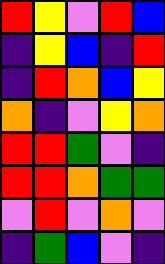[["red", "yellow", "violet", "red", "blue"], ["indigo", "yellow", "blue", "indigo", "red"], ["indigo", "red", "orange", "blue", "yellow"], ["orange", "indigo", "violet", "yellow", "orange"], ["red", "red", "green", "violet", "indigo"], ["red", "red", "orange", "green", "green"], ["violet", "red", "violet", "orange", "violet"], ["indigo", "green", "blue", "violet", "indigo"]]